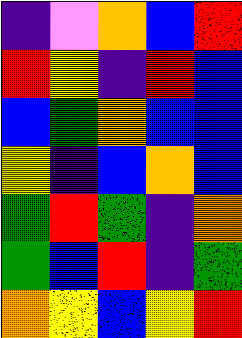[["indigo", "violet", "orange", "blue", "red"], ["red", "yellow", "indigo", "red", "blue"], ["blue", "green", "orange", "blue", "blue"], ["yellow", "indigo", "blue", "orange", "blue"], ["green", "red", "green", "indigo", "orange"], ["green", "blue", "red", "indigo", "green"], ["orange", "yellow", "blue", "yellow", "red"]]